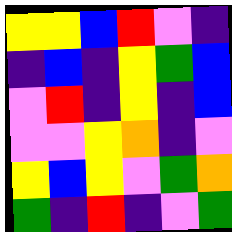[["yellow", "yellow", "blue", "red", "violet", "indigo"], ["indigo", "blue", "indigo", "yellow", "green", "blue"], ["violet", "red", "indigo", "yellow", "indigo", "blue"], ["violet", "violet", "yellow", "orange", "indigo", "violet"], ["yellow", "blue", "yellow", "violet", "green", "orange"], ["green", "indigo", "red", "indigo", "violet", "green"]]